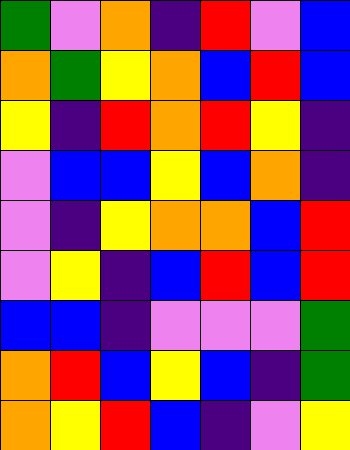[["green", "violet", "orange", "indigo", "red", "violet", "blue"], ["orange", "green", "yellow", "orange", "blue", "red", "blue"], ["yellow", "indigo", "red", "orange", "red", "yellow", "indigo"], ["violet", "blue", "blue", "yellow", "blue", "orange", "indigo"], ["violet", "indigo", "yellow", "orange", "orange", "blue", "red"], ["violet", "yellow", "indigo", "blue", "red", "blue", "red"], ["blue", "blue", "indigo", "violet", "violet", "violet", "green"], ["orange", "red", "blue", "yellow", "blue", "indigo", "green"], ["orange", "yellow", "red", "blue", "indigo", "violet", "yellow"]]